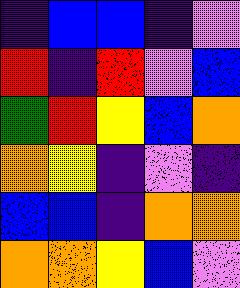[["indigo", "blue", "blue", "indigo", "violet"], ["red", "indigo", "red", "violet", "blue"], ["green", "red", "yellow", "blue", "orange"], ["orange", "yellow", "indigo", "violet", "indigo"], ["blue", "blue", "indigo", "orange", "orange"], ["orange", "orange", "yellow", "blue", "violet"]]